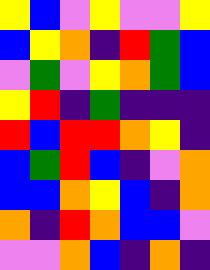[["yellow", "blue", "violet", "yellow", "violet", "violet", "yellow"], ["blue", "yellow", "orange", "indigo", "red", "green", "blue"], ["violet", "green", "violet", "yellow", "orange", "green", "blue"], ["yellow", "red", "indigo", "green", "indigo", "indigo", "indigo"], ["red", "blue", "red", "red", "orange", "yellow", "indigo"], ["blue", "green", "red", "blue", "indigo", "violet", "orange"], ["blue", "blue", "orange", "yellow", "blue", "indigo", "orange"], ["orange", "indigo", "red", "orange", "blue", "blue", "violet"], ["violet", "violet", "orange", "blue", "indigo", "orange", "indigo"]]